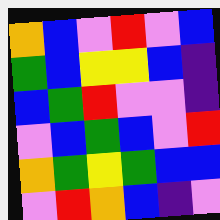[["orange", "blue", "violet", "red", "violet", "blue"], ["green", "blue", "yellow", "yellow", "blue", "indigo"], ["blue", "green", "red", "violet", "violet", "indigo"], ["violet", "blue", "green", "blue", "violet", "red"], ["orange", "green", "yellow", "green", "blue", "blue"], ["violet", "red", "orange", "blue", "indigo", "violet"]]